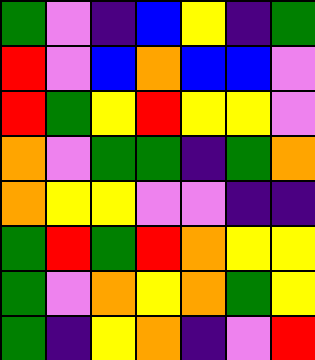[["green", "violet", "indigo", "blue", "yellow", "indigo", "green"], ["red", "violet", "blue", "orange", "blue", "blue", "violet"], ["red", "green", "yellow", "red", "yellow", "yellow", "violet"], ["orange", "violet", "green", "green", "indigo", "green", "orange"], ["orange", "yellow", "yellow", "violet", "violet", "indigo", "indigo"], ["green", "red", "green", "red", "orange", "yellow", "yellow"], ["green", "violet", "orange", "yellow", "orange", "green", "yellow"], ["green", "indigo", "yellow", "orange", "indigo", "violet", "red"]]